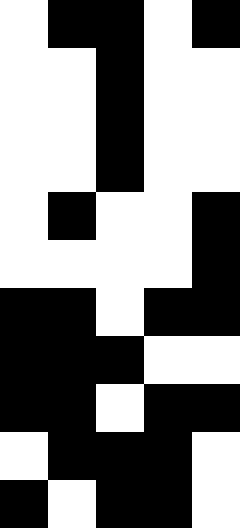[["white", "black", "black", "white", "black"], ["white", "white", "black", "white", "white"], ["white", "white", "black", "white", "white"], ["white", "white", "black", "white", "white"], ["white", "black", "white", "white", "black"], ["white", "white", "white", "white", "black"], ["black", "black", "white", "black", "black"], ["black", "black", "black", "white", "white"], ["black", "black", "white", "black", "black"], ["white", "black", "black", "black", "white"], ["black", "white", "black", "black", "white"]]